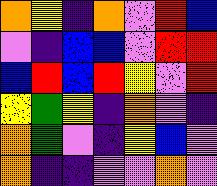[["orange", "yellow", "indigo", "orange", "violet", "red", "blue"], ["violet", "indigo", "blue", "blue", "violet", "red", "red"], ["blue", "red", "blue", "red", "yellow", "violet", "red"], ["yellow", "green", "yellow", "indigo", "orange", "violet", "indigo"], ["orange", "green", "violet", "indigo", "yellow", "blue", "violet"], ["orange", "indigo", "indigo", "violet", "violet", "orange", "violet"]]